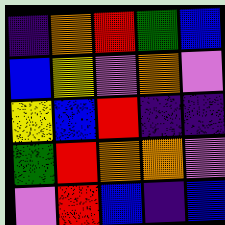[["indigo", "orange", "red", "green", "blue"], ["blue", "yellow", "violet", "orange", "violet"], ["yellow", "blue", "red", "indigo", "indigo"], ["green", "red", "orange", "orange", "violet"], ["violet", "red", "blue", "indigo", "blue"]]